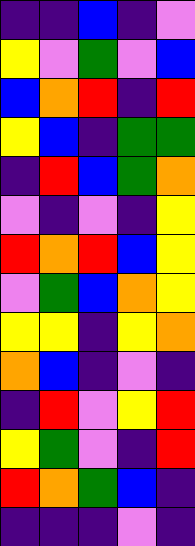[["indigo", "indigo", "blue", "indigo", "violet"], ["yellow", "violet", "green", "violet", "blue"], ["blue", "orange", "red", "indigo", "red"], ["yellow", "blue", "indigo", "green", "green"], ["indigo", "red", "blue", "green", "orange"], ["violet", "indigo", "violet", "indigo", "yellow"], ["red", "orange", "red", "blue", "yellow"], ["violet", "green", "blue", "orange", "yellow"], ["yellow", "yellow", "indigo", "yellow", "orange"], ["orange", "blue", "indigo", "violet", "indigo"], ["indigo", "red", "violet", "yellow", "red"], ["yellow", "green", "violet", "indigo", "red"], ["red", "orange", "green", "blue", "indigo"], ["indigo", "indigo", "indigo", "violet", "indigo"]]